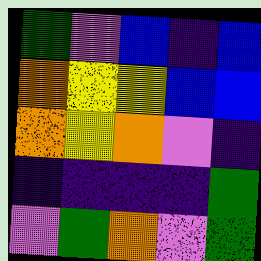[["green", "violet", "blue", "indigo", "blue"], ["orange", "yellow", "yellow", "blue", "blue"], ["orange", "yellow", "orange", "violet", "indigo"], ["indigo", "indigo", "indigo", "indigo", "green"], ["violet", "green", "orange", "violet", "green"]]